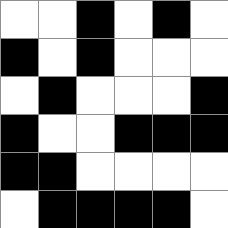[["white", "white", "black", "white", "black", "white"], ["black", "white", "black", "white", "white", "white"], ["white", "black", "white", "white", "white", "black"], ["black", "white", "white", "black", "black", "black"], ["black", "black", "white", "white", "white", "white"], ["white", "black", "black", "black", "black", "white"]]